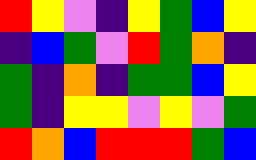[["red", "yellow", "violet", "indigo", "yellow", "green", "blue", "yellow"], ["indigo", "blue", "green", "violet", "red", "green", "orange", "indigo"], ["green", "indigo", "orange", "indigo", "green", "green", "blue", "yellow"], ["green", "indigo", "yellow", "yellow", "violet", "yellow", "violet", "green"], ["red", "orange", "blue", "red", "red", "red", "green", "blue"]]